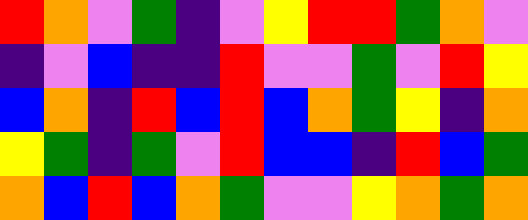[["red", "orange", "violet", "green", "indigo", "violet", "yellow", "red", "red", "green", "orange", "violet"], ["indigo", "violet", "blue", "indigo", "indigo", "red", "violet", "violet", "green", "violet", "red", "yellow"], ["blue", "orange", "indigo", "red", "blue", "red", "blue", "orange", "green", "yellow", "indigo", "orange"], ["yellow", "green", "indigo", "green", "violet", "red", "blue", "blue", "indigo", "red", "blue", "green"], ["orange", "blue", "red", "blue", "orange", "green", "violet", "violet", "yellow", "orange", "green", "orange"]]